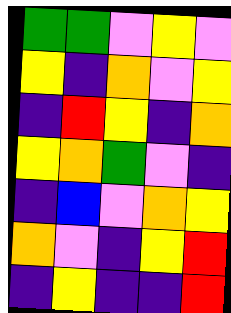[["green", "green", "violet", "yellow", "violet"], ["yellow", "indigo", "orange", "violet", "yellow"], ["indigo", "red", "yellow", "indigo", "orange"], ["yellow", "orange", "green", "violet", "indigo"], ["indigo", "blue", "violet", "orange", "yellow"], ["orange", "violet", "indigo", "yellow", "red"], ["indigo", "yellow", "indigo", "indigo", "red"]]